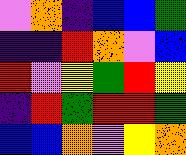[["violet", "orange", "indigo", "blue", "blue", "green"], ["indigo", "indigo", "red", "orange", "violet", "blue"], ["red", "violet", "yellow", "green", "red", "yellow"], ["indigo", "red", "green", "red", "red", "green"], ["blue", "blue", "orange", "violet", "yellow", "orange"]]